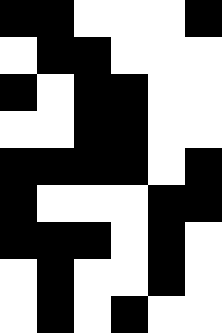[["black", "black", "white", "white", "white", "black"], ["white", "black", "black", "white", "white", "white"], ["black", "white", "black", "black", "white", "white"], ["white", "white", "black", "black", "white", "white"], ["black", "black", "black", "black", "white", "black"], ["black", "white", "white", "white", "black", "black"], ["black", "black", "black", "white", "black", "white"], ["white", "black", "white", "white", "black", "white"], ["white", "black", "white", "black", "white", "white"]]